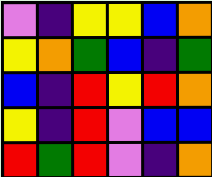[["violet", "indigo", "yellow", "yellow", "blue", "orange"], ["yellow", "orange", "green", "blue", "indigo", "green"], ["blue", "indigo", "red", "yellow", "red", "orange"], ["yellow", "indigo", "red", "violet", "blue", "blue"], ["red", "green", "red", "violet", "indigo", "orange"]]